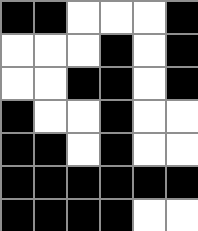[["black", "black", "white", "white", "white", "black"], ["white", "white", "white", "black", "white", "black"], ["white", "white", "black", "black", "white", "black"], ["black", "white", "white", "black", "white", "white"], ["black", "black", "white", "black", "white", "white"], ["black", "black", "black", "black", "black", "black"], ["black", "black", "black", "black", "white", "white"]]